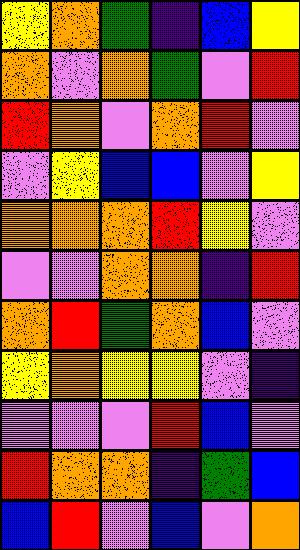[["yellow", "orange", "green", "indigo", "blue", "yellow"], ["orange", "violet", "orange", "green", "violet", "red"], ["red", "orange", "violet", "orange", "red", "violet"], ["violet", "yellow", "blue", "blue", "violet", "yellow"], ["orange", "orange", "orange", "red", "yellow", "violet"], ["violet", "violet", "orange", "orange", "indigo", "red"], ["orange", "red", "green", "orange", "blue", "violet"], ["yellow", "orange", "yellow", "yellow", "violet", "indigo"], ["violet", "violet", "violet", "red", "blue", "violet"], ["red", "orange", "orange", "indigo", "green", "blue"], ["blue", "red", "violet", "blue", "violet", "orange"]]